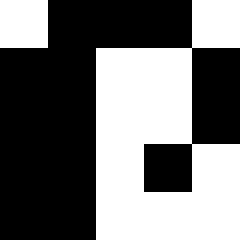[["white", "black", "black", "black", "white"], ["black", "black", "white", "white", "black"], ["black", "black", "white", "white", "black"], ["black", "black", "white", "black", "white"], ["black", "black", "white", "white", "white"]]